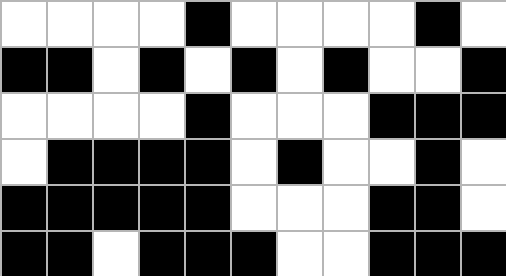[["white", "white", "white", "white", "black", "white", "white", "white", "white", "black", "white"], ["black", "black", "white", "black", "white", "black", "white", "black", "white", "white", "black"], ["white", "white", "white", "white", "black", "white", "white", "white", "black", "black", "black"], ["white", "black", "black", "black", "black", "white", "black", "white", "white", "black", "white"], ["black", "black", "black", "black", "black", "white", "white", "white", "black", "black", "white"], ["black", "black", "white", "black", "black", "black", "white", "white", "black", "black", "black"]]